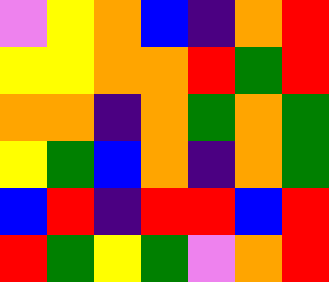[["violet", "yellow", "orange", "blue", "indigo", "orange", "red"], ["yellow", "yellow", "orange", "orange", "red", "green", "red"], ["orange", "orange", "indigo", "orange", "green", "orange", "green"], ["yellow", "green", "blue", "orange", "indigo", "orange", "green"], ["blue", "red", "indigo", "red", "red", "blue", "red"], ["red", "green", "yellow", "green", "violet", "orange", "red"]]